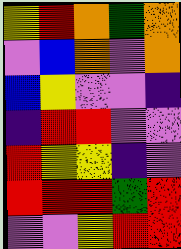[["yellow", "red", "orange", "green", "orange"], ["violet", "blue", "orange", "violet", "orange"], ["blue", "yellow", "violet", "violet", "indigo"], ["indigo", "red", "red", "violet", "violet"], ["red", "yellow", "yellow", "indigo", "violet"], ["red", "red", "red", "green", "red"], ["violet", "violet", "yellow", "red", "red"]]